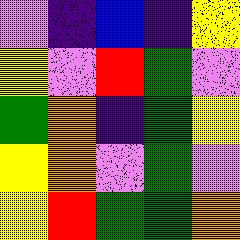[["violet", "indigo", "blue", "indigo", "yellow"], ["yellow", "violet", "red", "green", "violet"], ["green", "orange", "indigo", "green", "yellow"], ["yellow", "orange", "violet", "green", "violet"], ["yellow", "red", "green", "green", "orange"]]